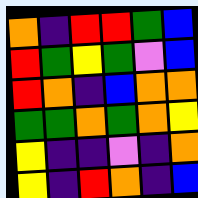[["orange", "indigo", "red", "red", "green", "blue"], ["red", "green", "yellow", "green", "violet", "blue"], ["red", "orange", "indigo", "blue", "orange", "orange"], ["green", "green", "orange", "green", "orange", "yellow"], ["yellow", "indigo", "indigo", "violet", "indigo", "orange"], ["yellow", "indigo", "red", "orange", "indigo", "blue"]]